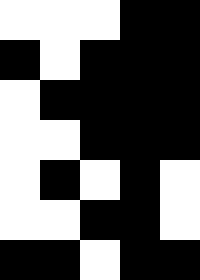[["white", "white", "white", "black", "black"], ["black", "white", "black", "black", "black"], ["white", "black", "black", "black", "black"], ["white", "white", "black", "black", "black"], ["white", "black", "white", "black", "white"], ["white", "white", "black", "black", "white"], ["black", "black", "white", "black", "black"]]